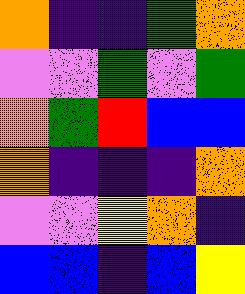[["orange", "indigo", "indigo", "green", "orange"], ["violet", "violet", "green", "violet", "green"], ["orange", "green", "red", "blue", "blue"], ["orange", "indigo", "indigo", "indigo", "orange"], ["violet", "violet", "yellow", "orange", "indigo"], ["blue", "blue", "indigo", "blue", "yellow"]]